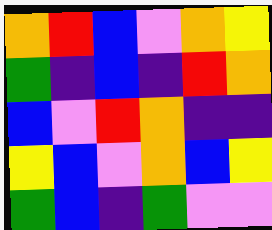[["orange", "red", "blue", "violet", "orange", "yellow"], ["green", "indigo", "blue", "indigo", "red", "orange"], ["blue", "violet", "red", "orange", "indigo", "indigo"], ["yellow", "blue", "violet", "orange", "blue", "yellow"], ["green", "blue", "indigo", "green", "violet", "violet"]]